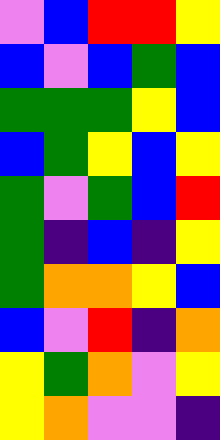[["violet", "blue", "red", "red", "yellow"], ["blue", "violet", "blue", "green", "blue"], ["green", "green", "green", "yellow", "blue"], ["blue", "green", "yellow", "blue", "yellow"], ["green", "violet", "green", "blue", "red"], ["green", "indigo", "blue", "indigo", "yellow"], ["green", "orange", "orange", "yellow", "blue"], ["blue", "violet", "red", "indigo", "orange"], ["yellow", "green", "orange", "violet", "yellow"], ["yellow", "orange", "violet", "violet", "indigo"]]